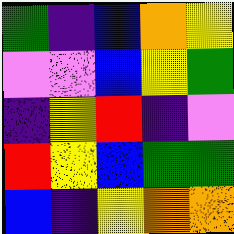[["green", "indigo", "blue", "orange", "yellow"], ["violet", "violet", "blue", "yellow", "green"], ["indigo", "yellow", "red", "indigo", "violet"], ["red", "yellow", "blue", "green", "green"], ["blue", "indigo", "yellow", "orange", "orange"]]